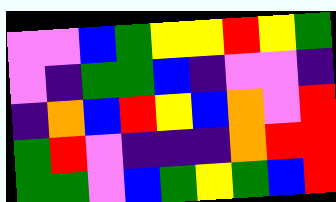[["violet", "violet", "blue", "green", "yellow", "yellow", "red", "yellow", "green"], ["violet", "indigo", "green", "green", "blue", "indigo", "violet", "violet", "indigo"], ["indigo", "orange", "blue", "red", "yellow", "blue", "orange", "violet", "red"], ["green", "red", "violet", "indigo", "indigo", "indigo", "orange", "red", "red"], ["green", "green", "violet", "blue", "green", "yellow", "green", "blue", "red"]]